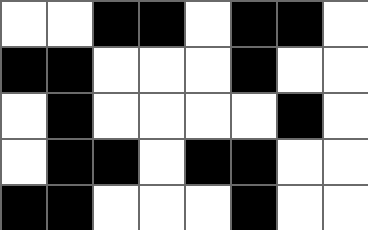[["white", "white", "black", "black", "white", "black", "black", "white"], ["black", "black", "white", "white", "white", "black", "white", "white"], ["white", "black", "white", "white", "white", "white", "black", "white"], ["white", "black", "black", "white", "black", "black", "white", "white"], ["black", "black", "white", "white", "white", "black", "white", "white"]]